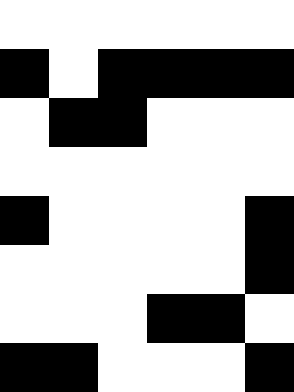[["white", "white", "white", "white", "white", "white"], ["black", "white", "black", "black", "black", "black"], ["white", "black", "black", "white", "white", "white"], ["white", "white", "white", "white", "white", "white"], ["black", "white", "white", "white", "white", "black"], ["white", "white", "white", "white", "white", "black"], ["white", "white", "white", "black", "black", "white"], ["black", "black", "white", "white", "white", "black"]]